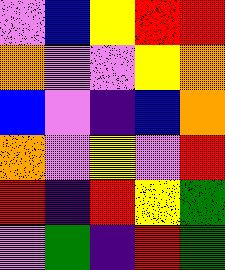[["violet", "blue", "yellow", "red", "red"], ["orange", "violet", "violet", "yellow", "orange"], ["blue", "violet", "indigo", "blue", "orange"], ["orange", "violet", "yellow", "violet", "red"], ["red", "indigo", "red", "yellow", "green"], ["violet", "green", "indigo", "red", "green"]]